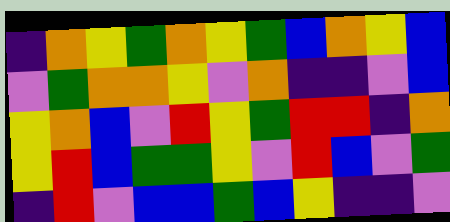[["indigo", "orange", "yellow", "green", "orange", "yellow", "green", "blue", "orange", "yellow", "blue"], ["violet", "green", "orange", "orange", "yellow", "violet", "orange", "indigo", "indigo", "violet", "blue"], ["yellow", "orange", "blue", "violet", "red", "yellow", "green", "red", "red", "indigo", "orange"], ["yellow", "red", "blue", "green", "green", "yellow", "violet", "red", "blue", "violet", "green"], ["indigo", "red", "violet", "blue", "blue", "green", "blue", "yellow", "indigo", "indigo", "violet"]]